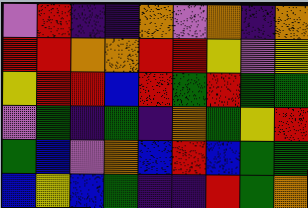[["violet", "red", "indigo", "indigo", "orange", "violet", "orange", "indigo", "orange"], ["red", "red", "orange", "orange", "red", "red", "yellow", "violet", "yellow"], ["yellow", "red", "red", "blue", "red", "green", "red", "green", "green"], ["violet", "green", "indigo", "green", "indigo", "orange", "green", "yellow", "red"], ["green", "blue", "violet", "orange", "blue", "red", "blue", "green", "green"], ["blue", "yellow", "blue", "green", "indigo", "indigo", "red", "green", "orange"]]